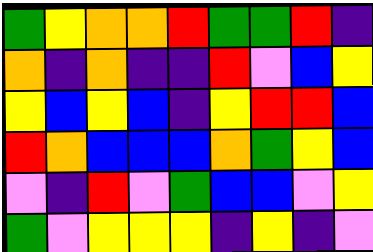[["green", "yellow", "orange", "orange", "red", "green", "green", "red", "indigo"], ["orange", "indigo", "orange", "indigo", "indigo", "red", "violet", "blue", "yellow"], ["yellow", "blue", "yellow", "blue", "indigo", "yellow", "red", "red", "blue"], ["red", "orange", "blue", "blue", "blue", "orange", "green", "yellow", "blue"], ["violet", "indigo", "red", "violet", "green", "blue", "blue", "violet", "yellow"], ["green", "violet", "yellow", "yellow", "yellow", "indigo", "yellow", "indigo", "violet"]]